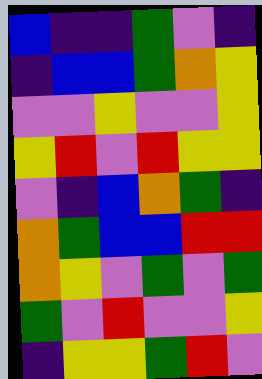[["blue", "indigo", "indigo", "green", "violet", "indigo"], ["indigo", "blue", "blue", "green", "orange", "yellow"], ["violet", "violet", "yellow", "violet", "violet", "yellow"], ["yellow", "red", "violet", "red", "yellow", "yellow"], ["violet", "indigo", "blue", "orange", "green", "indigo"], ["orange", "green", "blue", "blue", "red", "red"], ["orange", "yellow", "violet", "green", "violet", "green"], ["green", "violet", "red", "violet", "violet", "yellow"], ["indigo", "yellow", "yellow", "green", "red", "violet"]]